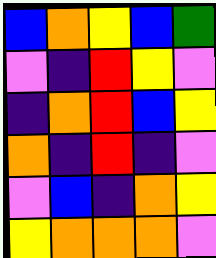[["blue", "orange", "yellow", "blue", "green"], ["violet", "indigo", "red", "yellow", "violet"], ["indigo", "orange", "red", "blue", "yellow"], ["orange", "indigo", "red", "indigo", "violet"], ["violet", "blue", "indigo", "orange", "yellow"], ["yellow", "orange", "orange", "orange", "violet"]]